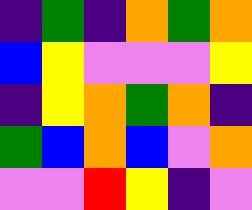[["indigo", "green", "indigo", "orange", "green", "orange"], ["blue", "yellow", "violet", "violet", "violet", "yellow"], ["indigo", "yellow", "orange", "green", "orange", "indigo"], ["green", "blue", "orange", "blue", "violet", "orange"], ["violet", "violet", "red", "yellow", "indigo", "violet"]]